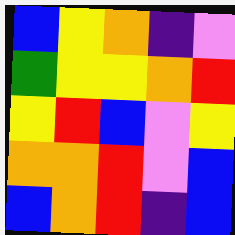[["blue", "yellow", "orange", "indigo", "violet"], ["green", "yellow", "yellow", "orange", "red"], ["yellow", "red", "blue", "violet", "yellow"], ["orange", "orange", "red", "violet", "blue"], ["blue", "orange", "red", "indigo", "blue"]]